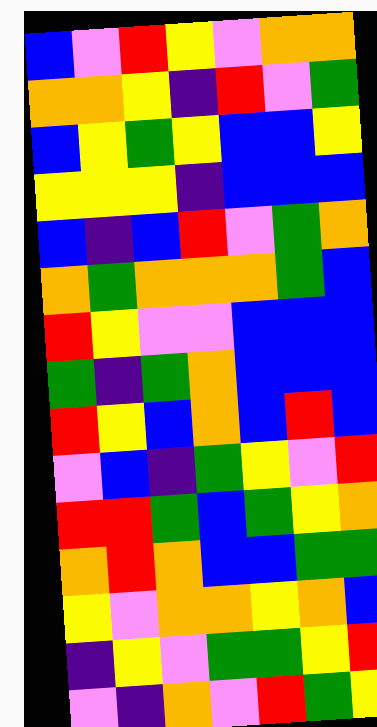[["blue", "violet", "red", "yellow", "violet", "orange", "orange"], ["orange", "orange", "yellow", "indigo", "red", "violet", "green"], ["blue", "yellow", "green", "yellow", "blue", "blue", "yellow"], ["yellow", "yellow", "yellow", "indigo", "blue", "blue", "blue"], ["blue", "indigo", "blue", "red", "violet", "green", "orange"], ["orange", "green", "orange", "orange", "orange", "green", "blue"], ["red", "yellow", "violet", "violet", "blue", "blue", "blue"], ["green", "indigo", "green", "orange", "blue", "blue", "blue"], ["red", "yellow", "blue", "orange", "blue", "red", "blue"], ["violet", "blue", "indigo", "green", "yellow", "violet", "red"], ["red", "red", "green", "blue", "green", "yellow", "orange"], ["orange", "red", "orange", "blue", "blue", "green", "green"], ["yellow", "violet", "orange", "orange", "yellow", "orange", "blue"], ["indigo", "yellow", "violet", "green", "green", "yellow", "red"], ["violet", "indigo", "orange", "violet", "red", "green", "yellow"]]